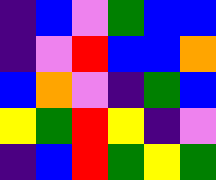[["indigo", "blue", "violet", "green", "blue", "blue"], ["indigo", "violet", "red", "blue", "blue", "orange"], ["blue", "orange", "violet", "indigo", "green", "blue"], ["yellow", "green", "red", "yellow", "indigo", "violet"], ["indigo", "blue", "red", "green", "yellow", "green"]]